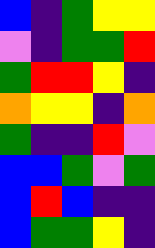[["blue", "indigo", "green", "yellow", "yellow"], ["violet", "indigo", "green", "green", "red"], ["green", "red", "red", "yellow", "indigo"], ["orange", "yellow", "yellow", "indigo", "orange"], ["green", "indigo", "indigo", "red", "violet"], ["blue", "blue", "green", "violet", "green"], ["blue", "red", "blue", "indigo", "indigo"], ["blue", "green", "green", "yellow", "indigo"]]